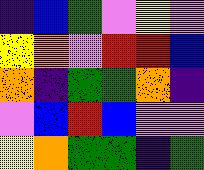[["indigo", "blue", "green", "violet", "yellow", "violet"], ["yellow", "orange", "violet", "red", "red", "blue"], ["orange", "indigo", "green", "green", "orange", "indigo"], ["violet", "blue", "red", "blue", "violet", "violet"], ["yellow", "orange", "green", "green", "indigo", "green"]]